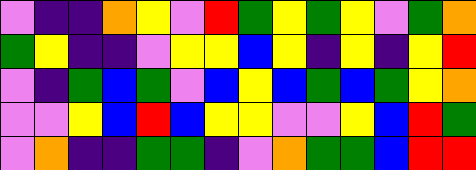[["violet", "indigo", "indigo", "orange", "yellow", "violet", "red", "green", "yellow", "green", "yellow", "violet", "green", "orange"], ["green", "yellow", "indigo", "indigo", "violet", "yellow", "yellow", "blue", "yellow", "indigo", "yellow", "indigo", "yellow", "red"], ["violet", "indigo", "green", "blue", "green", "violet", "blue", "yellow", "blue", "green", "blue", "green", "yellow", "orange"], ["violet", "violet", "yellow", "blue", "red", "blue", "yellow", "yellow", "violet", "violet", "yellow", "blue", "red", "green"], ["violet", "orange", "indigo", "indigo", "green", "green", "indigo", "violet", "orange", "green", "green", "blue", "red", "red"]]